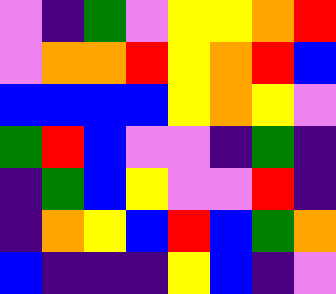[["violet", "indigo", "green", "violet", "yellow", "yellow", "orange", "red"], ["violet", "orange", "orange", "red", "yellow", "orange", "red", "blue"], ["blue", "blue", "blue", "blue", "yellow", "orange", "yellow", "violet"], ["green", "red", "blue", "violet", "violet", "indigo", "green", "indigo"], ["indigo", "green", "blue", "yellow", "violet", "violet", "red", "indigo"], ["indigo", "orange", "yellow", "blue", "red", "blue", "green", "orange"], ["blue", "indigo", "indigo", "indigo", "yellow", "blue", "indigo", "violet"]]